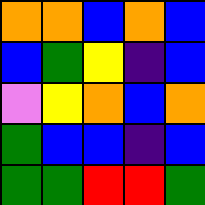[["orange", "orange", "blue", "orange", "blue"], ["blue", "green", "yellow", "indigo", "blue"], ["violet", "yellow", "orange", "blue", "orange"], ["green", "blue", "blue", "indigo", "blue"], ["green", "green", "red", "red", "green"]]